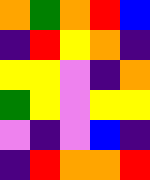[["orange", "green", "orange", "red", "blue"], ["indigo", "red", "yellow", "orange", "indigo"], ["yellow", "yellow", "violet", "indigo", "orange"], ["green", "yellow", "violet", "yellow", "yellow"], ["violet", "indigo", "violet", "blue", "indigo"], ["indigo", "red", "orange", "orange", "red"]]